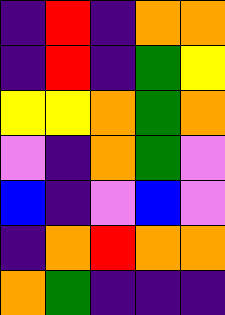[["indigo", "red", "indigo", "orange", "orange"], ["indigo", "red", "indigo", "green", "yellow"], ["yellow", "yellow", "orange", "green", "orange"], ["violet", "indigo", "orange", "green", "violet"], ["blue", "indigo", "violet", "blue", "violet"], ["indigo", "orange", "red", "orange", "orange"], ["orange", "green", "indigo", "indigo", "indigo"]]